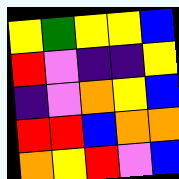[["yellow", "green", "yellow", "yellow", "blue"], ["red", "violet", "indigo", "indigo", "yellow"], ["indigo", "violet", "orange", "yellow", "blue"], ["red", "red", "blue", "orange", "orange"], ["orange", "yellow", "red", "violet", "blue"]]